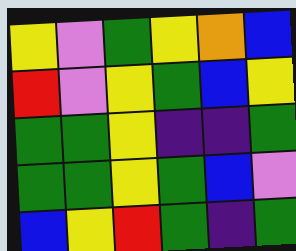[["yellow", "violet", "green", "yellow", "orange", "blue"], ["red", "violet", "yellow", "green", "blue", "yellow"], ["green", "green", "yellow", "indigo", "indigo", "green"], ["green", "green", "yellow", "green", "blue", "violet"], ["blue", "yellow", "red", "green", "indigo", "green"]]